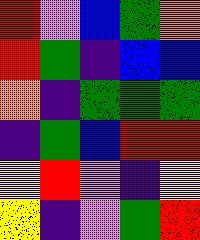[["red", "violet", "blue", "green", "orange"], ["red", "green", "indigo", "blue", "blue"], ["orange", "indigo", "green", "green", "green"], ["indigo", "green", "blue", "red", "red"], ["yellow", "red", "violet", "indigo", "yellow"], ["yellow", "indigo", "violet", "green", "red"]]